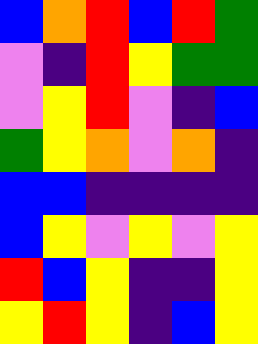[["blue", "orange", "red", "blue", "red", "green"], ["violet", "indigo", "red", "yellow", "green", "green"], ["violet", "yellow", "red", "violet", "indigo", "blue"], ["green", "yellow", "orange", "violet", "orange", "indigo"], ["blue", "blue", "indigo", "indigo", "indigo", "indigo"], ["blue", "yellow", "violet", "yellow", "violet", "yellow"], ["red", "blue", "yellow", "indigo", "indigo", "yellow"], ["yellow", "red", "yellow", "indigo", "blue", "yellow"]]